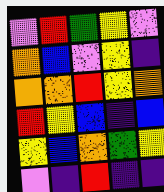[["violet", "red", "green", "yellow", "violet"], ["orange", "blue", "violet", "yellow", "indigo"], ["orange", "orange", "red", "yellow", "orange"], ["red", "yellow", "blue", "indigo", "blue"], ["yellow", "blue", "orange", "green", "yellow"], ["violet", "indigo", "red", "indigo", "indigo"]]